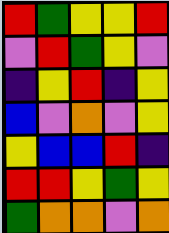[["red", "green", "yellow", "yellow", "red"], ["violet", "red", "green", "yellow", "violet"], ["indigo", "yellow", "red", "indigo", "yellow"], ["blue", "violet", "orange", "violet", "yellow"], ["yellow", "blue", "blue", "red", "indigo"], ["red", "red", "yellow", "green", "yellow"], ["green", "orange", "orange", "violet", "orange"]]